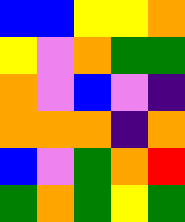[["blue", "blue", "yellow", "yellow", "orange"], ["yellow", "violet", "orange", "green", "green"], ["orange", "violet", "blue", "violet", "indigo"], ["orange", "orange", "orange", "indigo", "orange"], ["blue", "violet", "green", "orange", "red"], ["green", "orange", "green", "yellow", "green"]]